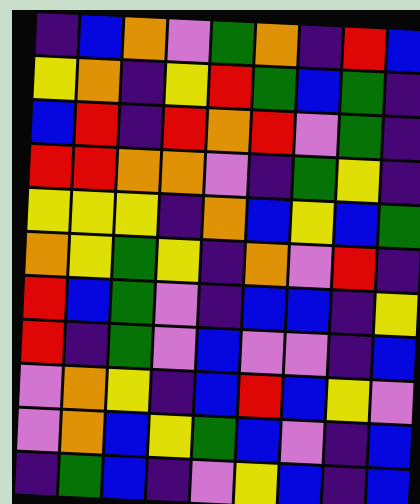[["indigo", "blue", "orange", "violet", "green", "orange", "indigo", "red", "blue"], ["yellow", "orange", "indigo", "yellow", "red", "green", "blue", "green", "indigo"], ["blue", "red", "indigo", "red", "orange", "red", "violet", "green", "indigo"], ["red", "red", "orange", "orange", "violet", "indigo", "green", "yellow", "indigo"], ["yellow", "yellow", "yellow", "indigo", "orange", "blue", "yellow", "blue", "green"], ["orange", "yellow", "green", "yellow", "indigo", "orange", "violet", "red", "indigo"], ["red", "blue", "green", "violet", "indigo", "blue", "blue", "indigo", "yellow"], ["red", "indigo", "green", "violet", "blue", "violet", "violet", "indigo", "blue"], ["violet", "orange", "yellow", "indigo", "blue", "red", "blue", "yellow", "violet"], ["violet", "orange", "blue", "yellow", "green", "blue", "violet", "indigo", "blue"], ["indigo", "green", "blue", "indigo", "violet", "yellow", "blue", "indigo", "blue"]]